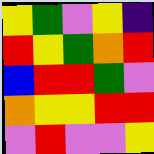[["yellow", "green", "violet", "yellow", "indigo"], ["red", "yellow", "green", "orange", "red"], ["blue", "red", "red", "green", "violet"], ["orange", "yellow", "yellow", "red", "red"], ["violet", "red", "violet", "violet", "yellow"]]